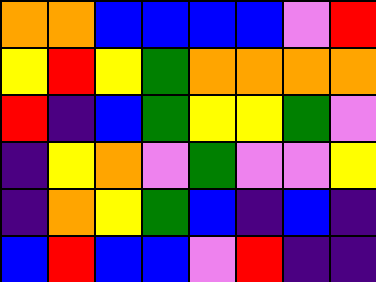[["orange", "orange", "blue", "blue", "blue", "blue", "violet", "red"], ["yellow", "red", "yellow", "green", "orange", "orange", "orange", "orange"], ["red", "indigo", "blue", "green", "yellow", "yellow", "green", "violet"], ["indigo", "yellow", "orange", "violet", "green", "violet", "violet", "yellow"], ["indigo", "orange", "yellow", "green", "blue", "indigo", "blue", "indigo"], ["blue", "red", "blue", "blue", "violet", "red", "indigo", "indigo"]]